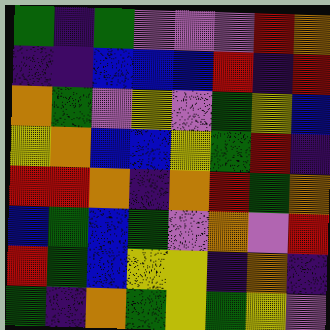[["green", "indigo", "green", "violet", "violet", "violet", "red", "orange"], ["indigo", "indigo", "blue", "blue", "blue", "red", "indigo", "red"], ["orange", "green", "violet", "yellow", "violet", "green", "yellow", "blue"], ["yellow", "orange", "blue", "blue", "yellow", "green", "red", "indigo"], ["red", "red", "orange", "indigo", "orange", "red", "green", "orange"], ["blue", "green", "blue", "green", "violet", "orange", "violet", "red"], ["red", "green", "blue", "yellow", "yellow", "indigo", "orange", "indigo"], ["green", "indigo", "orange", "green", "yellow", "green", "yellow", "violet"]]